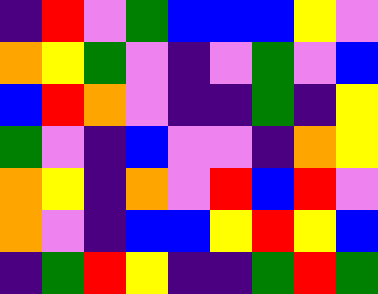[["indigo", "red", "violet", "green", "blue", "blue", "blue", "yellow", "violet"], ["orange", "yellow", "green", "violet", "indigo", "violet", "green", "violet", "blue"], ["blue", "red", "orange", "violet", "indigo", "indigo", "green", "indigo", "yellow"], ["green", "violet", "indigo", "blue", "violet", "violet", "indigo", "orange", "yellow"], ["orange", "yellow", "indigo", "orange", "violet", "red", "blue", "red", "violet"], ["orange", "violet", "indigo", "blue", "blue", "yellow", "red", "yellow", "blue"], ["indigo", "green", "red", "yellow", "indigo", "indigo", "green", "red", "green"]]